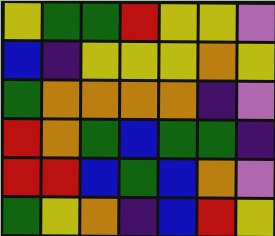[["yellow", "green", "green", "red", "yellow", "yellow", "violet"], ["blue", "indigo", "yellow", "yellow", "yellow", "orange", "yellow"], ["green", "orange", "orange", "orange", "orange", "indigo", "violet"], ["red", "orange", "green", "blue", "green", "green", "indigo"], ["red", "red", "blue", "green", "blue", "orange", "violet"], ["green", "yellow", "orange", "indigo", "blue", "red", "yellow"]]